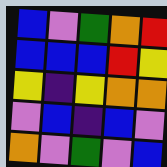[["blue", "violet", "green", "orange", "red"], ["blue", "blue", "blue", "red", "yellow"], ["yellow", "indigo", "yellow", "orange", "orange"], ["violet", "blue", "indigo", "blue", "violet"], ["orange", "violet", "green", "violet", "blue"]]